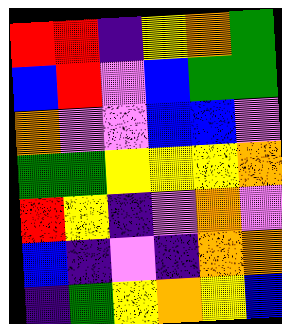[["red", "red", "indigo", "yellow", "orange", "green"], ["blue", "red", "violet", "blue", "green", "green"], ["orange", "violet", "violet", "blue", "blue", "violet"], ["green", "green", "yellow", "yellow", "yellow", "orange"], ["red", "yellow", "indigo", "violet", "orange", "violet"], ["blue", "indigo", "violet", "indigo", "orange", "orange"], ["indigo", "green", "yellow", "orange", "yellow", "blue"]]